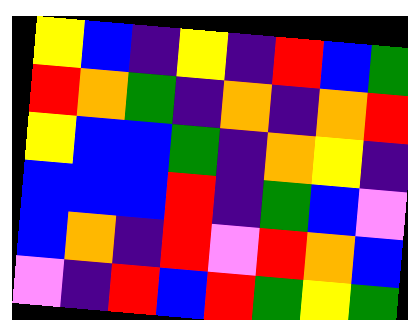[["yellow", "blue", "indigo", "yellow", "indigo", "red", "blue", "green"], ["red", "orange", "green", "indigo", "orange", "indigo", "orange", "red"], ["yellow", "blue", "blue", "green", "indigo", "orange", "yellow", "indigo"], ["blue", "blue", "blue", "red", "indigo", "green", "blue", "violet"], ["blue", "orange", "indigo", "red", "violet", "red", "orange", "blue"], ["violet", "indigo", "red", "blue", "red", "green", "yellow", "green"]]